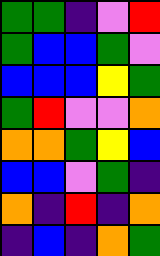[["green", "green", "indigo", "violet", "red"], ["green", "blue", "blue", "green", "violet"], ["blue", "blue", "blue", "yellow", "green"], ["green", "red", "violet", "violet", "orange"], ["orange", "orange", "green", "yellow", "blue"], ["blue", "blue", "violet", "green", "indigo"], ["orange", "indigo", "red", "indigo", "orange"], ["indigo", "blue", "indigo", "orange", "green"]]